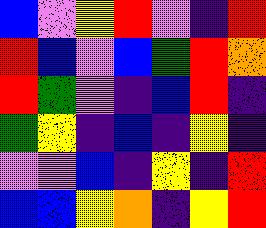[["blue", "violet", "yellow", "red", "violet", "indigo", "red"], ["red", "blue", "violet", "blue", "green", "red", "orange"], ["red", "green", "violet", "indigo", "blue", "red", "indigo"], ["green", "yellow", "indigo", "blue", "indigo", "yellow", "indigo"], ["violet", "violet", "blue", "indigo", "yellow", "indigo", "red"], ["blue", "blue", "yellow", "orange", "indigo", "yellow", "red"]]